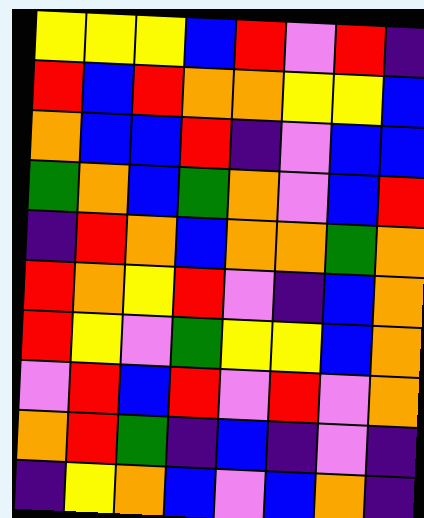[["yellow", "yellow", "yellow", "blue", "red", "violet", "red", "indigo"], ["red", "blue", "red", "orange", "orange", "yellow", "yellow", "blue"], ["orange", "blue", "blue", "red", "indigo", "violet", "blue", "blue"], ["green", "orange", "blue", "green", "orange", "violet", "blue", "red"], ["indigo", "red", "orange", "blue", "orange", "orange", "green", "orange"], ["red", "orange", "yellow", "red", "violet", "indigo", "blue", "orange"], ["red", "yellow", "violet", "green", "yellow", "yellow", "blue", "orange"], ["violet", "red", "blue", "red", "violet", "red", "violet", "orange"], ["orange", "red", "green", "indigo", "blue", "indigo", "violet", "indigo"], ["indigo", "yellow", "orange", "blue", "violet", "blue", "orange", "indigo"]]